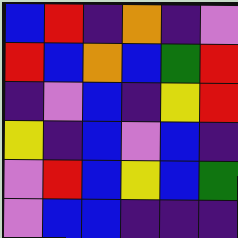[["blue", "red", "indigo", "orange", "indigo", "violet"], ["red", "blue", "orange", "blue", "green", "red"], ["indigo", "violet", "blue", "indigo", "yellow", "red"], ["yellow", "indigo", "blue", "violet", "blue", "indigo"], ["violet", "red", "blue", "yellow", "blue", "green"], ["violet", "blue", "blue", "indigo", "indigo", "indigo"]]